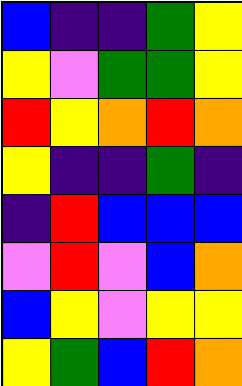[["blue", "indigo", "indigo", "green", "yellow"], ["yellow", "violet", "green", "green", "yellow"], ["red", "yellow", "orange", "red", "orange"], ["yellow", "indigo", "indigo", "green", "indigo"], ["indigo", "red", "blue", "blue", "blue"], ["violet", "red", "violet", "blue", "orange"], ["blue", "yellow", "violet", "yellow", "yellow"], ["yellow", "green", "blue", "red", "orange"]]